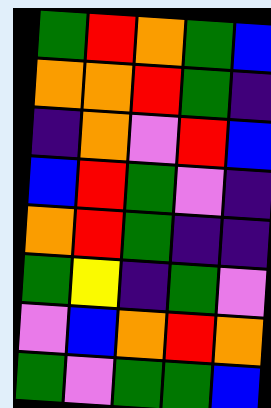[["green", "red", "orange", "green", "blue"], ["orange", "orange", "red", "green", "indigo"], ["indigo", "orange", "violet", "red", "blue"], ["blue", "red", "green", "violet", "indigo"], ["orange", "red", "green", "indigo", "indigo"], ["green", "yellow", "indigo", "green", "violet"], ["violet", "blue", "orange", "red", "orange"], ["green", "violet", "green", "green", "blue"]]